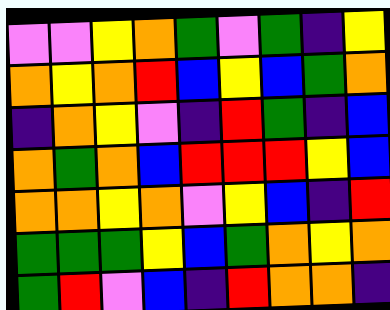[["violet", "violet", "yellow", "orange", "green", "violet", "green", "indigo", "yellow"], ["orange", "yellow", "orange", "red", "blue", "yellow", "blue", "green", "orange"], ["indigo", "orange", "yellow", "violet", "indigo", "red", "green", "indigo", "blue"], ["orange", "green", "orange", "blue", "red", "red", "red", "yellow", "blue"], ["orange", "orange", "yellow", "orange", "violet", "yellow", "blue", "indigo", "red"], ["green", "green", "green", "yellow", "blue", "green", "orange", "yellow", "orange"], ["green", "red", "violet", "blue", "indigo", "red", "orange", "orange", "indigo"]]